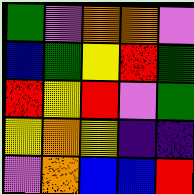[["green", "violet", "orange", "orange", "violet"], ["blue", "green", "yellow", "red", "green"], ["red", "yellow", "red", "violet", "green"], ["yellow", "orange", "yellow", "indigo", "indigo"], ["violet", "orange", "blue", "blue", "red"]]